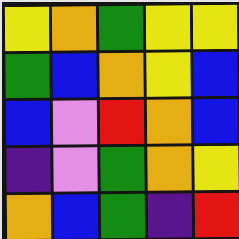[["yellow", "orange", "green", "yellow", "yellow"], ["green", "blue", "orange", "yellow", "blue"], ["blue", "violet", "red", "orange", "blue"], ["indigo", "violet", "green", "orange", "yellow"], ["orange", "blue", "green", "indigo", "red"]]